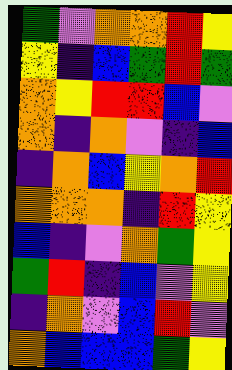[["green", "violet", "orange", "orange", "red", "yellow"], ["yellow", "indigo", "blue", "green", "red", "green"], ["orange", "yellow", "red", "red", "blue", "violet"], ["orange", "indigo", "orange", "violet", "indigo", "blue"], ["indigo", "orange", "blue", "yellow", "orange", "red"], ["orange", "orange", "orange", "indigo", "red", "yellow"], ["blue", "indigo", "violet", "orange", "green", "yellow"], ["green", "red", "indigo", "blue", "violet", "yellow"], ["indigo", "orange", "violet", "blue", "red", "violet"], ["orange", "blue", "blue", "blue", "green", "yellow"]]